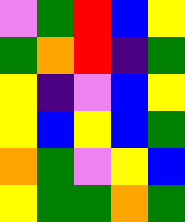[["violet", "green", "red", "blue", "yellow"], ["green", "orange", "red", "indigo", "green"], ["yellow", "indigo", "violet", "blue", "yellow"], ["yellow", "blue", "yellow", "blue", "green"], ["orange", "green", "violet", "yellow", "blue"], ["yellow", "green", "green", "orange", "green"]]